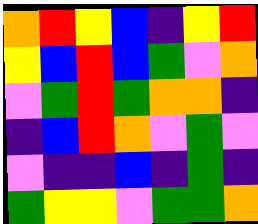[["orange", "red", "yellow", "blue", "indigo", "yellow", "red"], ["yellow", "blue", "red", "blue", "green", "violet", "orange"], ["violet", "green", "red", "green", "orange", "orange", "indigo"], ["indigo", "blue", "red", "orange", "violet", "green", "violet"], ["violet", "indigo", "indigo", "blue", "indigo", "green", "indigo"], ["green", "yellow", "yellow", "violet", "green", "green", "orange"]]